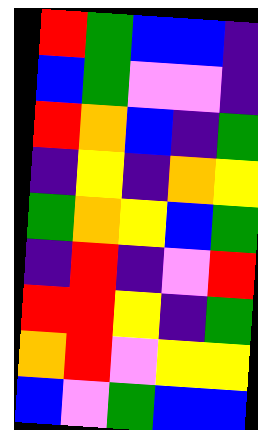[["red", "green", "blue", "blue", "indigo"], ["blue", "green", "violet", "violet", "indigo"], ["red", "orange", "blue", "indigo", "green"], ["indigo", "yellow", "indigo", "orange", "yellow"], ["green", "orange", "yellow", "blue", "green"], ["indigo", "red", "indigo", "violet", "red"], ["red", "red", "yellow", "indigo", "green"], ["orange", "red", "violet", "yellow", "yellow"], ["blue", "violet", "green", "blue", "blue"]]